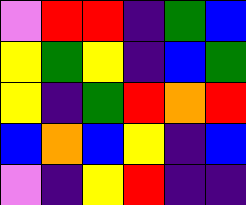[["violet", "red", "red", "indigo", "green", "blue"], ["yellow", "green", "yellow", "indigo", "blue", "green"], ["yellow", "indigo", "green", "red", "orange", "red"], ["blue", "orange", "blue", "yellow", "indigo", "blue"], ["violet", "indigo", "yellow", "red", "indigo", "indigo"]]